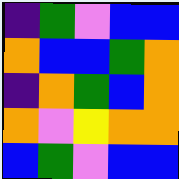[["indigo", "green", "violet", "blue", "blue"], ["orange", "blue", "blue", "green", "orange"], ["indigo", "orange", "green", "blue", "orange"], ["orange", "violet", "yellow", "orange", "orange"], ["blue", "green", "violet", "blue", "blue"]]